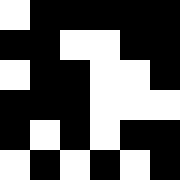[["white", "black", "black", "black", "black", "black"], ["black", "black", "white", "white", "black", "black"], ["white", "black", "black", "white", "white", "black"], ["black", "black", "black", "white", "white", "white"], ["black", "white", "black", "white", "black", "black"], ["white", "black", "white", "black", "white", "black"]]